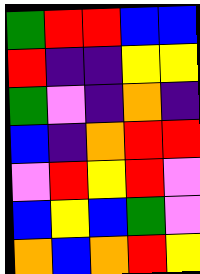[["green", "red", "red", "blue", "blue"], ["red", "indigo", "indigo", "yellow", "yellow"], ["green", "violet", "indigo", "orange", "indigo"], ["blue", "indigo", "orange", "red", "red"], ["violet", "red", "yellow", "red", "violet"], ["blue", "yellow", "blue", "green", "violet"], ["orange", "blue", "orange", "red", "yellow"]]